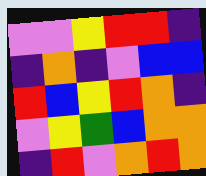[["violet", "violet", "yellow", "red", "red", "indigo"], ["indigo", "orange", "indigo", "violet", "blue", "blue"], ["red", "blue", "yellow", "red", "orange", "indigo"], ["violet", "yellow", "green", "blue", "orange", "orange"], ["indigo", "red", "violet", "orange", "red", "orange"]]